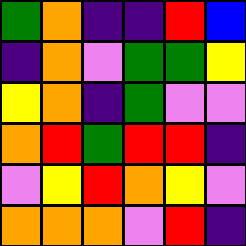[["green", "orange", "indigo", "indigo", "red", "blue"], ["indigo", "orange", "violet", "green", "green", "yellow"], ["yellow", "orange", "indigo", "green", "violet", "violet"], ["orange", "red", "green", "red", "red", "indigo"], ["violet", "yellow", "red", "orange", "yellow", "violet"], ["orange", "orange", "orange", "violet", "red", "indigo"]]